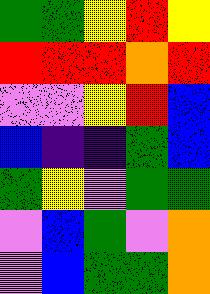[["green", "green", "yellow", "red", "yellow"], ["red", "red", "red", "orange", "red"], ["violet", "violet", "yellow", "red", "blue"], ["blue", "indigo", "indigo", "green", "blue"], ["green", "yellow", "violet", "green", "green"], ["violet", "blue", "green", "violet", "orange"], ["violet", "blue", "green", "green", "orange"]]